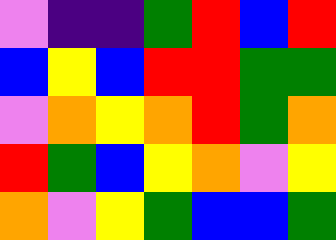[["violet", "indigo", "indigo", "green", "red", "blue", "red"], ["blue", "yellow", "blue", "red", "red", "green", "green"], ["violet", "orange", "yellow", "orange", "red", "green", "orange"], ["red", "green", "blue", "yellow", "orange", "violet", "yellow"], ["orange", "violet", "yellow", "green", "blue", "blue", "green"]]